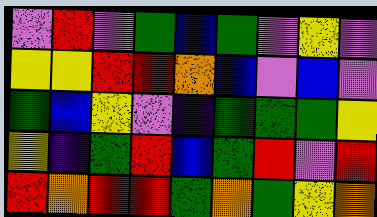[["violet", "red", "violet", "green", "blue", "green", "violet", "yellow", "violet"], ["yellow", "yellow", "red", "red", "orange", "blue", "violet", "blue", "violet"], ["green", "blue", "yellow", "violet", "indigo", "green", "green", "green", "yellow"], ["yellow", "indigo", "green", "red", "blue", "green", "red", "violet", "red"], ["red", "orange", "red", "red", "green", "orange", "green", "yellow", "orange"]]